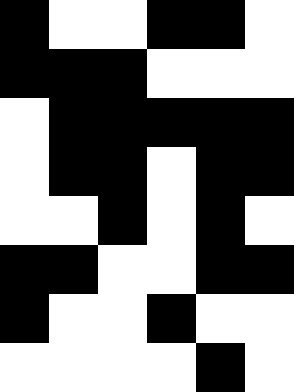[["black", "white", "white", "black", "black", "white"], ["black", "black", "black", "white", "white", "white"], ["white", "black", "black", "black", "black", "black"], ["white", "black", "black", "white", "black", "black"], ["white", "white", "black", "white", "black", "white"], ["black", "black", "white", "white", "black", "black"], ["black", "white", "white", "black", "white", "white"], ["white", "white", "white", "white", "black", "white"]]